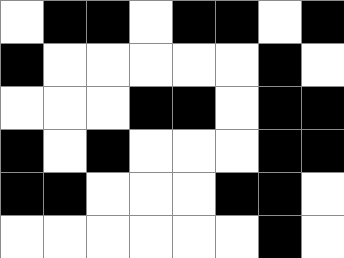[["white", "black", "black", "white", "black", "black", "white", "black"], ["black", "white", "white", "white", "white", "white", "black", "white"], ["white", "white", "white", "black", "black", "white", "black", "black"], ["black", "white", "black", "white", "white", "white", "black", "black"], ["black", "black", "white", "white", "white", "black", "black", "white"], ["white", "white", "white", "white", "white", "white", "black", "white"]]